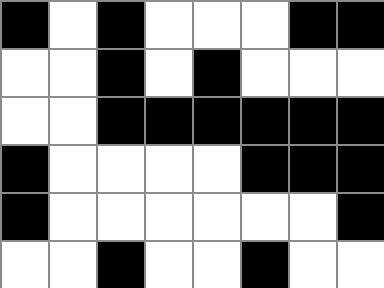[["black", "white", "black", "white", "white", "white", "black", "black"], ["white", "white", "black", "white", "black", "white", "white", "white"], ["white", "white", "black", "black", "black", "black", "black", "black"], ["black", "white", "white", "white", "white", "black", "black", "black"], ["black", "white", "white", "white", "white", "white", "white", "black"], ["white", "white", "black", "white", "white", "black", "white", "white"]]